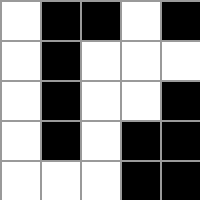[["white", "black", "black", "white", "black"], ["white", "black", "white", "white", "white"], ["white", "black", "white", "white", "black"], ["white", "black", "white", "black", "black"], ["white", "white", "white", "black", "black"]]